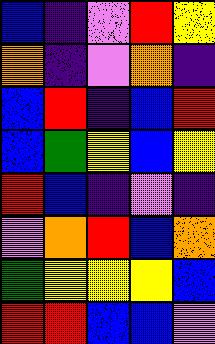[["blue", "indigo", "violet", "red", "yellow"], ["orange", "indigo", "violet", "orange", "indigo"], ["blue", "red", "indigo", "blue", "red"], ["blue", "green", "yellow", "blue", "yellow"], ["red", "blue", "indigo", "violet", "indigo"], ["violet", "orange", "red", "blue", "orange"], ["green", "yellow", "yellow", "yellow", "blue"], ["red", "red", "blue", "blue", "violet"]]